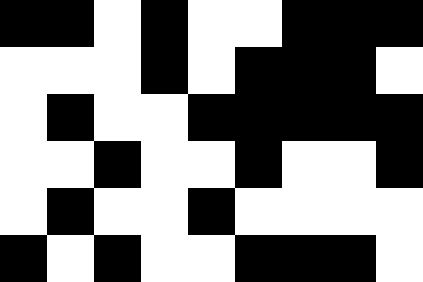[["black", "black", "white", "black", "white", "white", "black", "black", "black"], ["white", "white", "white", "black", "white", "black", "black", "black", "white"], ["white", "black", "white", "white", "black", "black", "black", "black", "black"], ["white", "white", "black", "white", "white", "black", "white", "white", "black"], ["white", "black", "white", "white", "black", "white", "white", "white", "white"], ["black", "white", "black", "white", "white", "black", "black", "black", "white"]]